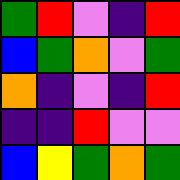[["green", "red", "violet", "indigo", "red"], ["blue", "green", "orange", "violet", "green"], ["orange", "indigo", "violet", "indigo", "red"], ["indigo", "indigo", "red", "violet", "violet"], ["blue", "yellow", "green", "orange", "green"]]